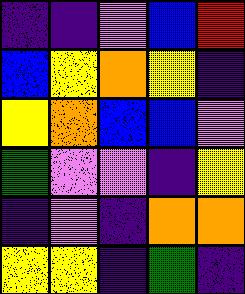[["indigo", "indigo", "violet", "blue", "red"], ["blue", "yellow", "orange", "yellow", "indigo"], ["yellow", "orange", "blue", "blue", "violet"], ["green", "violet", "violet", "indigo", "yellow"], ["indigo", "violet", "indigo", "orange", "orange"], ["yellow", "yellow", "indigo", "green", "indigo"]]